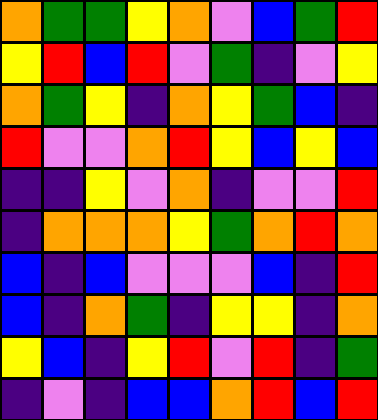[["orange", "green", "green", "yellow", "orange", "violet", "blue", "green", "red"], ["yellow", "red", "blue", "red", "violet", "green", "indigo", "violet", "yellow"], ["orange", "green", "yellow", "indigo", "orange", "yellow", "green", "blue", "indigo"], ["red", "violet", "violet", "orange", "red", "yellow", "blue", "yellow", "blue"], ["indigo", "indigo", "yellow", "violet", "orange", "indigo", "violet", "violet", "red"], ["indigo", "orange", "orange", "orange", "yellow", "green", "orange", "red", "orange"], ["blue", "indigo", "blue", "violet", "violet", "violet", "blue", "indigo", "red"], ["blue", "indigo", "orange", "green", "indigo", "yellow", "yellow", "indigo", "orange"], ["yellow", "blue", "indigo", "yellow", "red", "violet", "red", "indigo", "green"], ["indigo", "violet", "indigo", "blue", "blue", "orange", "red", "blue", "red"]]